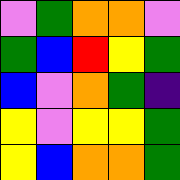[["violet", "green", "orange", "orange", "violet"], ["green", "blue", "red", "yellow", "green"], ["blue", "violet", "orange", "green", "indigo"], ["yellow", "violet", "yellow", "yellow", "green"], ["yellow", "blue", "orange", "orange", "green"]]